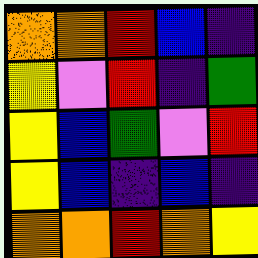[["orange", "orange", "red", "blue", "indigo"], ["yellow", "violet", "red", "indigo", "green"], ["yellow", "blue", "green", "violet", "red"], ["yellow", "blue", "indigo", "blue", "indigo"], ["orange", "orange", "red", "orange", "yellow"]]